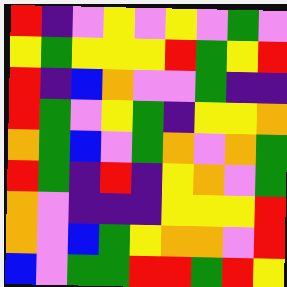[["red", "indigo", "violet", "yellow", "violet", "yellow", "violet", "green", "violet"], ["yellow", "green", "yellow", "yellow", "yellow", "red", "green", "yellow", "red"], ["red", "indigo", "blue", "orange", "violet", "violet", "green", "indigo", "indigo"], ["red", "green", "violet", "yellow", "green", "indigo", "yellow", "yellow", "orange"], ["orange", "green", "blue", "violet", "green", "orange", "violet", "orange", "green"], ["red", "green", "indigo", "red", "indigo", "yellow", "orange", "violet", "green"], ["orange", "violet", "indigo", "indigo", "indigo", "yellow", "yellow", "yellow", "red"], ["orange", "violet", "blue", "green", "yellow", "orange", "orange", "violet", "red"], ["blue", "violet", "green", "green", "red", "red", "green", "red", "yellow"]]